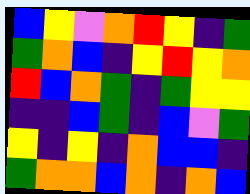[["blue", "yellow", "violet", "orange", "red", "yellow", "indigo", "green"], ["green", "orange", "blue", "indigo", "yellow", "red", "yellow", "orange"], ["red", "blue", "orange", "green", "indigo", "green", "yellow", "yellow"], ["indigo", "indigo", "blue", "green", "indigo", "blue", "violet", "green"], ["yellow", "indigo", "yellow", "indigo", "orange", "blue", "blue", "indigo"], ["green", "orange", "orange", "blue", "orange", "indigo", "orange", "blue"]]